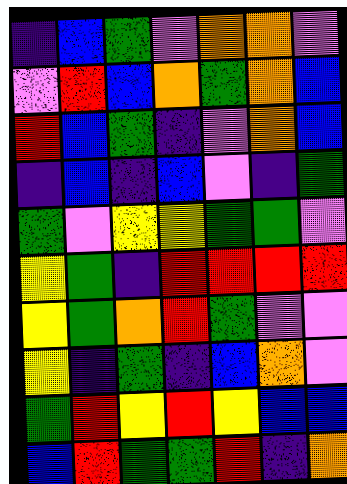[["indigo", "blue", "green", "violet", "orange", "orange", "violet"], ["violet", "red", "blue", "orange", "green", "orange", "blue"], ["red", "blue", "green", "indigo", "violet", "orange", "blue"], ["indigo", "blue", "indigo", "blue", "violet", "indigo", "green"], ["green", "violet", "yellow", "yellow", "green", "green", "violet"], ["yellow", "green", "indigo", "red", "red", "red", "red"], ["yellow", "green", "orange", "red", "green", "violet", "violet"], ["yellow", "indigo", "green", "indigo", "blue", "orange", "violet"], ["green", "red", "yellow", "red", "yellow", "blue", "blue"], ["blue", "red", "green", "green", "red", "indigo", "orange"]]